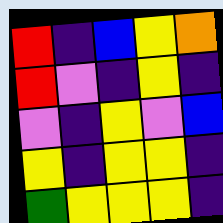[["red", "indigo", "blue", "yellow", "orange"], ["red", "violet", "indigo", "yellow", "indigo"], ["violet", "indigo", "yellow", "violet", "blue"], ["yellow", "indigo", "yellow", "yellow", "indigo"], ["green", "yellow", "yellow", "yellow", "indigo"]]